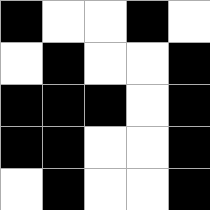[["black", "white", "white", "black", "white"], ["white", "black", "white", "white", "black"], ["black", "black", "black", "white", "black"], ["black", "black", "white", "white", "black"], ["white", "black", "white", "white", "black"]]